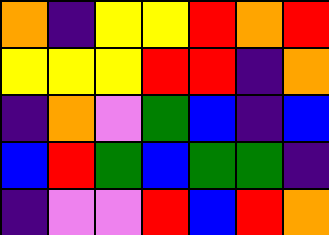[["orange", "indigo", "yellow", "yellow", "red", "orange", "red"], ["yellow", "yellow", "yellow", "red", "red", "indigo", "orange"], ["indigo", "orange", "violet", "green", "blue", "indigo", "blue"], ["blue", "red", "green", "blue", "green", "green", "indigo"], ["indigo", "violet", "violet", "red", "blue", "red", "orange"]]